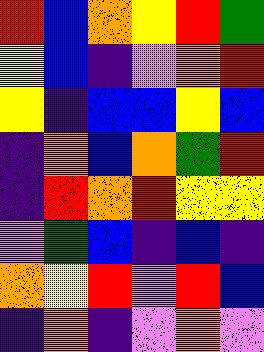[["red", "blue", "orange", "yellow", "red", "green"], ["yellow", "blue", "indigo", "violet", "orange", "red"], ["yellow", "indigo", "blue", "blue", "yellow", "blue"], ["indigo", "orange", "blue", "orange", "green", "red"], ["indigo", "red", "orange", "red", "yellow", "yellow"], ["violet", "green", "blue", "indigo", "blue", "indigo"], ["orange", "yellow", "red", "violet", "red", "blue"], ["indigo", "orange", "indigo", "violet", "orange", "violet"]]